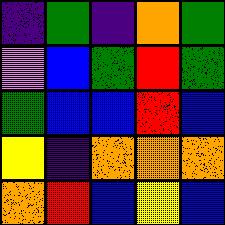[["indigo", "green", "indigo", "orange", "green"], ["violet", "blue", "green", "red", "green"], ["green", "blue", "blue", "red", "blue"], ["yellow", "indigo", "orange", "orange", "orange"], ["orange", "red", "blue", "yellow", "blue"]]